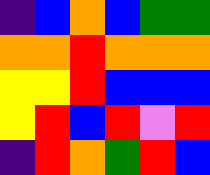[["indigo", "blue", "orange", "blue", "green", "green"], ["orange", "orange", "red", "orange", "orange", "orange"], ["yellow", "yellow", "red", "blue", "blue", "blue"], ["yellow", "red", "blue", "red", "violet", "red"], ["indigo", "red", "orange", "green", "red", "blue"]]